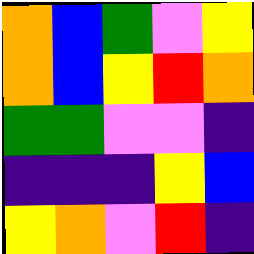[["orange", "blue", "green", "violet", "yellow"], ["orange", "blue", "yellow", "red", "orange"], ["green", "green", "violet", "violet", "indigo"], ["indigo", "indigo", "indigo", "yellow", "blue"], ["yellow", "orange", "violet", "red", "indigo"]]